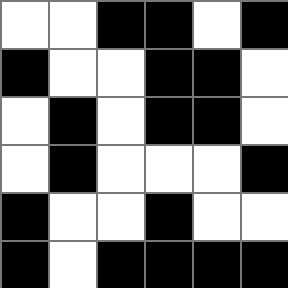[["white", "white", "black", "black", "white", "black"], ["black", "white", "white", "black", "black", "white"], ["white", "black", "white", "black", "black", "white"], ["white", "black", "white", "white", "white", "black"], ["black", "white", "white", "black", "white", "white"], ["black", "white", "black", "black", "black", "black"]]